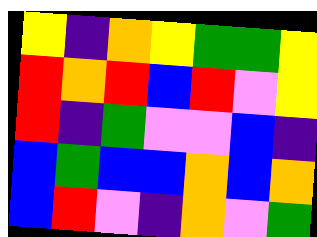[["yellow", "indigo", "orange", "yellow", "green", "green", "yellow"], ["red", "orange", "red", "blue", "red", "violet", "yellow"], ["red", "indigo", "green", "violet", "violet", "blue", "indigo"], ["blue", "green", "blue", "blue", "orange", "blue", "orange"], ["blue", "red", "violet", "indigo", "orange", "violet", "green"]]